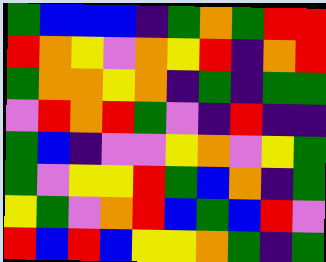[["green", "blue", "blue", "blue", "indigo", "green", "orange", "green", "red", "red"], ["red", "orange", "yellow", "violet", "orange", "yellow", "red", "indigo", "orange", "red"], ["green", "orange", "orange", "yellow", "orange", "indigo", "green", "indigo", "green", "green"], ["violet", "red", "orange", "red", "green", "violet", "indigo", "red", "indigo", "indigo"], ["green", "blue", "indigo", "violet", "violet", "yellow", "orange", "violet", "yellow", "green"], ["green", "violet", "yellow", "yellow", "red", "green", "blue", "orange", "indigo", "green"], ["yellow", "green", "violet", "orange", "red", "blue", "green", "blue", "red", "violet"], ["red", "blue", "red", "blue", "yellow", "yellow", "orange", "green", "indigo", "green"]]